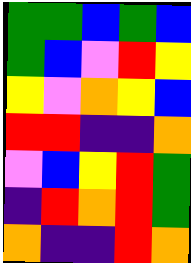[["green", "green", "blue", "green", "blue"], ["green", "blue", "violet", "red", "yellow"], ["yellow", "violet", "orange", "yellow", "blue"], ["red", "red", "indigo", "indigo", "orange"], ["violet", "blue", "yellow", "red", "green"], ["indigo", "red", "orange", "red", "green"], ["orange", "indigo", "indigo", "red", "orange"]]